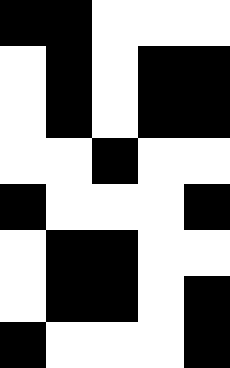[["black", "black", "white", "white", "white"], ["white", "black", "white", "black", "black"], ["white", "black", "white", "black", "black"], ["white", "white", "black", "white", "white"], ["black", "white", "white", "white", "black"], ["white", "black", "black", "white", "white"], ["white", "black", "black", "white", "black"], ["black", "white", "white", "white", "black"]]